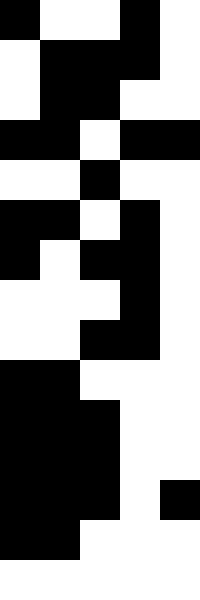[["black", "white", "white", "black", "white"], ["white", "black", "black", "black", "white"], ["white", "black", "black", "white", "white"], ["black", "black", "white", "black", "black"], ["white", "white", "black", "white", "white"], ["black", "black", "white", "black", "white"], ["black", "white", "black", "black", "white"], ["white", "white", "white", "black", "white"], ["white", "white", "black", "black", "white"], ["black", "black", "white", "white", "white"], ["black", "black", "black", "white", "white"], ["black", "black", "black", "white", "white"], ["black", "black", "black", "white", "black"], ["black", "black", "white", "white", "white"], ["white", "white", "white", "white", "white"]]